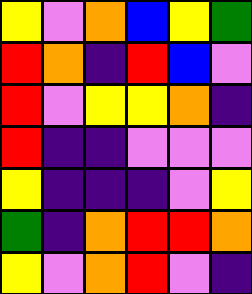[["yellow", "violet", "orange", "blue", "yellow", "green"], ["red", "orange", "indigo", "red", "blue", "violet"], ["red", "violet", "yellow", "yellow", "orange", "indigo"], ["red", "indigo", "indigo", "violet", "violet", "violet"], ["yellow", "indigo", "indigo", "indigo", "violet", "yellow"], ["green", "indigo", "orange", "red", "red", "orange"], ["yellow", "violet", "orange", "red", "violet", "indigo"]]